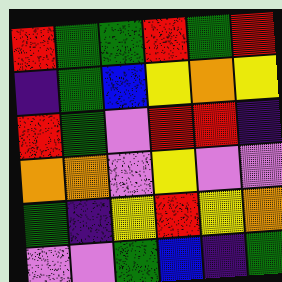[["red", "green", "green", "red", "green", "red"], ["indigo", "green", "blue", "yellow", "orange", "yellow"], ["red", "green", "violet", "red", "red", "indigo"], ["orange", "orange", "violet", "yellow", "violet", "violet"], ["green", "indigo", "yellow", "red", "yellow", "orange"], ["violet", "violet", "green", "blue", "indigo", "green"]]